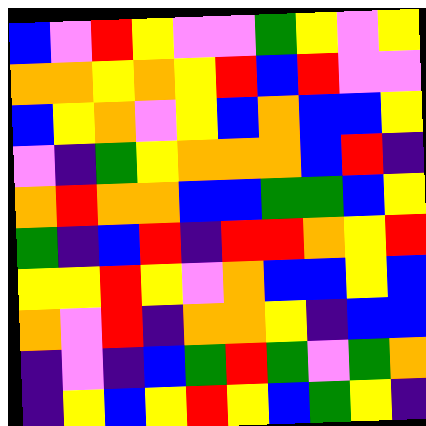[["blue", "violet", "red", "yellow", "violet", "violet", "green", "yellow", "violet", "yellow"], ["orange", "orange", "yellow", "orange", "yellow", "red", "blue", "red", "violet", "violet"], ["blue", "yellow", "orange", "violet", "yellow", "blue", "orange", "blue", "blue", "yellow"], ["violet", "indigo", "green", "yellow", "orange", "orange", "orange", "blue", "red", "indigo"], ["orange", "red", "orange", "orange", "blue", "blue", "green", "green", "blue", "yellow"], ["green", "indigo", "blue", "red", "indigo", "red", "red", "orange", "yellow", "red"], ["yellow", "yellow", "red", "yellow", "violet", "orange", "blue", "blue", "yellow", "blue"], ["orange", "violet", "red", "indigo", "orange", "orange", "yellow", "indigo", "blue", "blue"], ["indigo", "violet", "indigo", "blue", "green", "red", "green", "violet", "green", "orange"], ["indigo", "yellow", "blue", "yellow", "red", "yellow", "blue", "green", "yellow", "indigo"]]